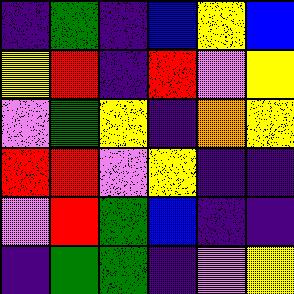[["indigo", "green", "indigo", "blue", "yellow", "blue"], ["yellow", "red", "indigo", "red", "violet", "yellow"], ["violet", "green", "yellow", "indigo", "orange", "yellow"], ["red", "red", "violet", "yellow", "indigo", "indigo"], ["violet", "red", "green", "blue", "indigo", "indigo"], ["indigo", "green", "green", "indigo", "violet", "yellow"]]